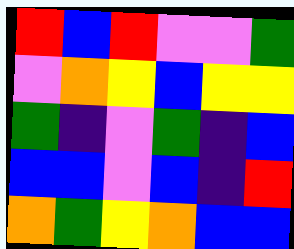[["red", "blue", "red", "violet", "violet", "green"], ["violet", "orange", "yellow", "blue", "yellow", "yellow"], ["green", "indigo", "violet", "green", "indigo", "blue"], ["blue", "blue", "violet", "blue", "indigo", "red"], ["orange", "green", "yellow", "orange", "blue", "blue"]]